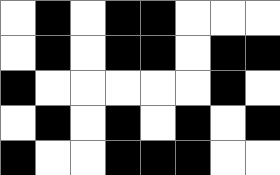[["white", "black", "white", "black", "black", "white", "white", "white"], ["white", "black", "white", "black", "black", "white", "black", "black"], ["black", "white", "white", "white", "white", "white", "black", "white"], ["white", "black", "white", "black", "white", "black", "white", "black"], ["black", "white", "white", "black", "black", "black", "white", "white"]]